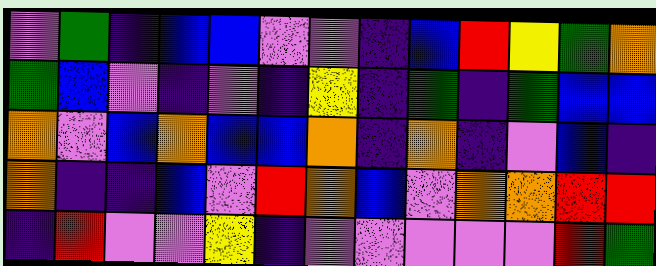[["violet", "green", "indigo", "blue", "blue", "violet", "violet", "indigo", "blue", "red", "yellow", "green", "orange"], ["green", "blue", "violet", "indigo", "violet", "indigo", "yellow", "indigo", "green", "indigo", "green", "blue", "blue"], ["orange", "violet", "blue", "orange", "blue", "blue", "orange", "indigo", "orange", "indigo", "violet", "blue", "indigo"], ["orange", "indigo", "indigo", "blue", "violet", "red", "orange", "blue", "violet", "orange", "orange", "red", "red"], ["indigo", "red", "violet", "violet", "yellow", "indigo", "violet", "violet", "violet", "violet", "violet", "red", "green"]]